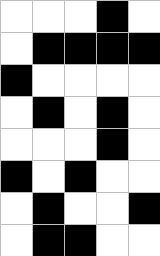[["white", "white", "white", "black", "white"], ["white", "black", "black", "black", "black"], ["black", "white", "white", "white", "white"], ["white", "black", "white", "black", "white"], ["white", "white", "white", "black", "white"], ["black", "white", "black", "white", "white"], ["white", "black", "white", "white", "black"], ["white", "black", "black", "white", "white"]]